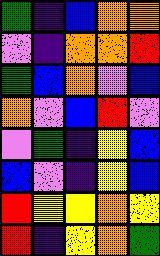[["green", "indigo", "blue", "orange", "orange"], ["violet", "indigo", "orange", "orange", "red"], ["green", "blue", "orange", "violet", "blue"], ["orange", "violet", "blue", "red", "violet"], ["violet", "green", "indigo", "yellow", "blue"], ["blue", "violet", "indigo", "yellow", "blue"], ["red", "yellow", "yellow", "orange", "yellow"], ["red", "indigo", "yellow", "orange", "green"]]